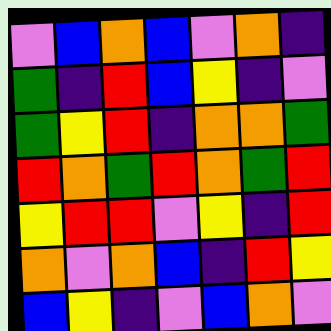[["violet", "blue", "orange", "blue", "violet", "orange", "indigo"], ["green", "indigo", "red", "blue", "yellow", "indigo", "violet"], ["green", "yellow", "red", "indigo", "orange", "orange", "green"], ["red", "orange", "green", "red", "orange", "green", "red"], ["yellow", "red", "red", "violet", "yellow", "indigo", "red"], ["orange", "violet", "orange", "blue", "indigo", "red", "yellow"], ["blue", "yellow", "indigo", "violet", "blue", "orange", "violet"]]